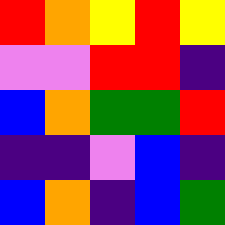[["red", "orange", "yellow", "red", "yellow"], ["violet", "violet", "red", "red", "indigo"], ["blue", "orange", "green", "green", "red"], ["indigo", "indigo", "violet", "blue", "indigo"], ["blue", "orange", "indigo", "blue", "green"]]